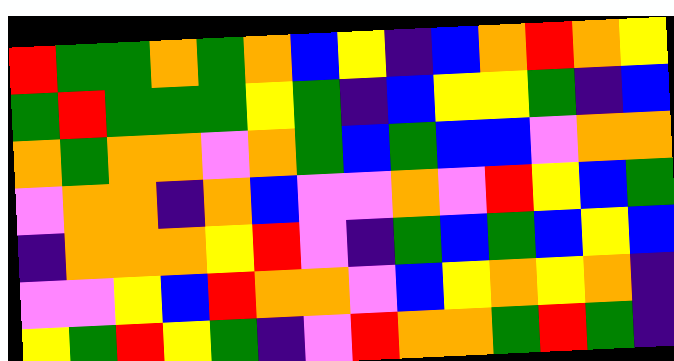[["red", "green", "green", "orange", "green", "orange", "blue", "yellow", "indigo", "blue", "orange", "red", "orange", "yellow"], ["green", "red", "green", "green", "green", "yellow", "green", "indigo", "blue", "yellow", "yellow", "green", "indigo", "blue"], ["orange", "green", "orange", "orange", "violet", "orange", "green", "blue", "green", "blue", "blue", "violet", "orange", "orange"], ["violet", "orange", "orange", "indigo", "orange", "blue", "violet", "violet", "orange", "violet", "red", "yellow", "blue", "green"], ["indigo", "orange", "orange", "orange", "yellow", "red", "violet", "indigo", "green", "blue", "green", "blue", "yellow", "blue"], ["violet", "violet", "yellow", "blue", "red", "orange", "orange", "violet", "blue", "yellow", "orange", "yellow", "orange", "indigo"], ["yellow", "green", "red", "yellow", "green", "indigo", "violet", "red", "orange", "orange", "green", "red", "green", "indigo"]]